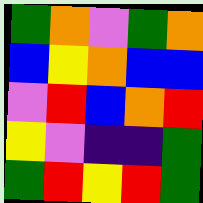[["green", "orange", "violet", "green", "orange"], ["blue", "yellow", "orange", "blue", "blue"], ["violet", "red", "blue", "orange", "red"], ["yellow", "violet", "indigo", "indigo", "green"], ["green", "red", "yellow", "red", "green"]]